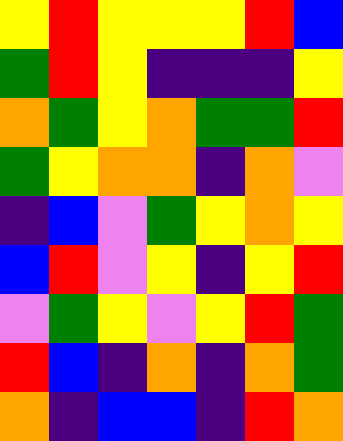[["yellow", "red", "yellow", "yellow", "yellow", "red", "blue"], ["green", "red", "yellow", "indigo", "indigo", "indigo", "yellow"], ["orange", "green", "yellow", "orange", "green", "green", "red"], ["green", "yellow", "orange", "orange", "indigo", "orange", "violet"], ["indigo", "blue", "violet", "green", "yellow", "orange", "yellow"], ["blue", "red", "violet", "yellow", "indigo", "yellow", "red"], ["violet", "green", "yellow", "violet", "yellow", "red", "green"], ["red", "blue", "indigo", "orange", "indigo", "orange", "green"], ["orange", "indigo", "blue", "blue", "indigo", "red", "orange"]]